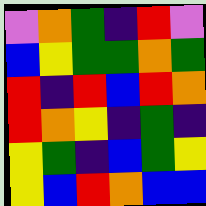[["violet", "orange", "green", "indigo", "red", "violet"], ["blue", "yellow", "green", "green", "orange", "green"], ["red", "indigo", "red", "blue", "red", "orange"], ["red", "orange", "yellow", "indigo", "green", "indigo"], ["yellow", "green", "indigo", "blue", "green", "yellow"], ["yellow", "blue", "red", "orange", "blue", "blue"]]